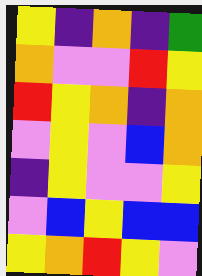[["yellow", "indigo", "orange", "indigo", "green"], ["orange", "violet", "violet", "red", "yellow"], ["red", "yellow", "orange", "indigo", "orange"], ["violet", "yellow", "violet", "blue", "orange"], ["indigo", "yellow", "violet", "violet", "yellow"], ["violet", "blue", "yellow", "blue", "blue"], ["yellow", "orange", "red", "yellow", "violet"]]